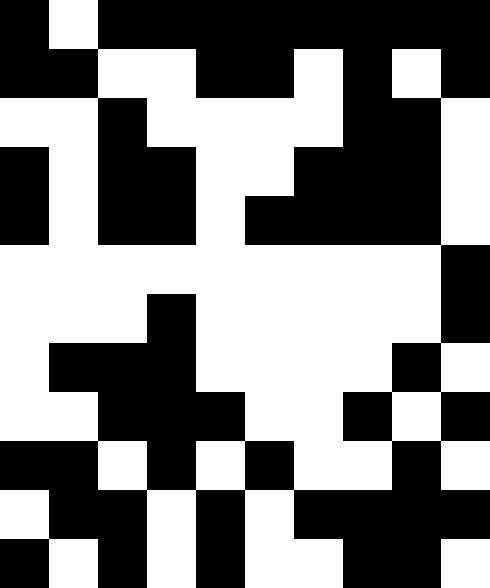[["black", "white", "black", "black", "black", "black", "black", "black", "black", "black"], ["black", "black", "white", "white", "black", "black", "white", "black", "white", "black"], ["white", "white", "black", "white", "white", "white", "white", "black", "black", "white"], ["black", "white", "black", "black", "white", "white", "black", "black", "black", "white"], ["black", "white", "black", "black", "white", "black", "black", "black", "black", "white"], ["white", "white", "white", "white", "white", "white", "white", "white", "white", "black"], ["white", "white", "white", "black", "white", "white", "white", "white", "white", "black"], ["white", "black", "black", "black", "white", "white", "white", "white", "black", "white"], ["white", "white", "black", "black", "black", "white", "white", "black", "white", "black"], ["black", "black", "white", "black", "white", "black", "white", "white", "black", "white"], ["white", "black", "black", "white", "black", "white", "black", "black", "black", "black"], ["black", "white", "black", "white", "black", "white", "white", "black", "black", "white"]]